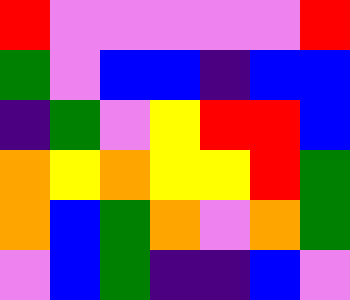[["red", "violet", "violet", "violet", "violet", "violet", "red"], ["green", "violet", "blue", "blue", "indigo", "blue", "blue"], ["indigo", "green", "violet", "yellow", "red", "red", "blue"], ["orange", "yellow", "orange", "yellow", "yellow", "red", "green"], ["orange", "blue", "green", "orange", "violet", "orange", "green"], ["violet", "blue", "green", "indigo", "indigo", "blue", "violet"]]